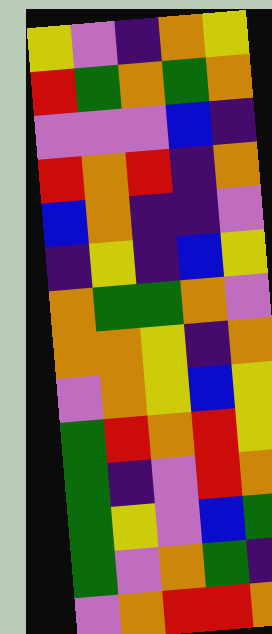[["yellow", "violet", "indigo", "orange", "yellow"], ["red", "green", "orange", "green", "orange"], ["violet", "violet", "violet", "blue", "indigo"], ["red", "orange", "red", "indigo", "orange"], ["blue", "orange", "indigo", "indigo", "violet"], ["indigo", "yellow", "indigo", "blue", "yellow"], ["orange", "green", "green", "orange", "violet"], ["orange", "orange", "yellow", "indigo", "orange"], ["violet", "orange", "yellow", "blue", "yellow"], ["green", "red", "orange", "red", "yellow"], ["green", "indigo", "violet", "red", "orange"], ["green", "yellow", "violet", "blue", "green"], ["green", "violet", "orange", "green", "indigo"], ["violet", "orange", "red", "red", "orange"]]